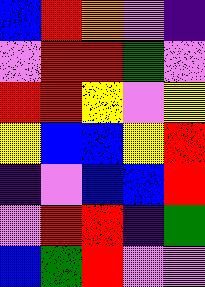[["blue", "red", "orange", "violet", "indigo"], ["violet", "red", "red", "green", "violet"], ["red", "red", "yellow", "violet", "yellow"], ["yellow", "blue", "blue", "yellow", "red"], ["indigo", "violet", "blue", "blue", "red"], ["violet", "red", "red", "indigo", "green"], ["blue", "green", "red", "violet", "violet"]]